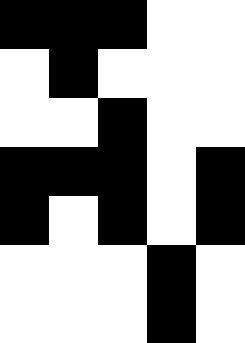[["black", "black", "black", "white", "white"], ["white", "black", "white", "white", "white"], ["white", "white", "black", "white", "white"], ["black", "black", "black", "white", "black"], ["black", "white", "black", "white", "black"], ["white", "white", "white", "black", "white"], ["white", "white", "white", "black", "white"]]